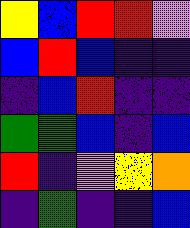[["yellow", "blue", "red", "red", "violet"], ["blue", "red", "blue", "indigo", "indigo"], ["indigo", "blue", "red", "indigo", "indigo"], ["green", "green", "blue", "indigo", "blue"], ["red", "indigo", "violet", "yellow", "orange"], ["indigo", "green", "indigo", "indigo", "blue"]]